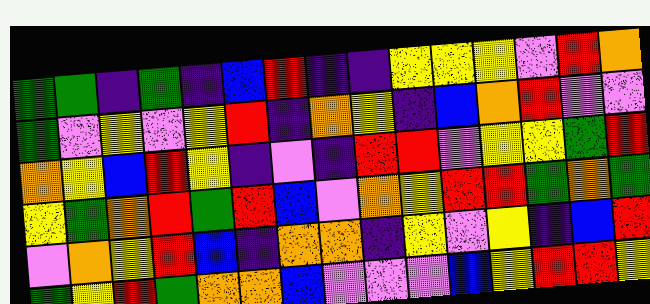[["green", "green", "indigo", "green", "indigo", "blue", "red", "indigo", "indigo", "yellow", "yellow", "yellow", "violet", "red", "orange"], ["green", "violet", "yellow", "violet", "yellow", "red", "indigo", "orange", "yellow", "indigo", "blue", "orange", "red", "violet", "violet"], ["orange", "yellow", "blue", "red", "yellow", "indigo", "violet", "indigo", "red", "red", "violet", "yellow", "yellow", "green", "red"], ["yellow", "green", "orange", "red", "green", "red", "blue", "violet", "orange", "yellow", "red", "red", "green", "orange", "green"], ["violet", "orange", "yellow", "red", "blue", "indigo", "orange", "orange", "indigo", "yellow", "violet", "yellow", "indigo", "blue", "red"], ["green", "yellow", "red", "green", "orange", "orange", "blue", "violet", "violet", "violet", "blue", "yellow", "red", "red", "yellow"]]